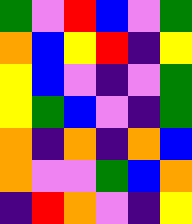[["green", "violet", "red", "blue", "violet", "green"], ["orange", "blue", "yellow", "red", "indigo", "yellow"], ["yellow", "blue", "violet", "indigo", "violet", "green"], ["yellow", "green", "blue", "violet", "indigo", "green"], ["orange", "indigo", "orange", "indigo", "orange", "blue"], ["orange", "violet", "violet", "green", "blue", "orange"], ["indigo", "red", "orange", "violet", "indigo", "yellow"]]